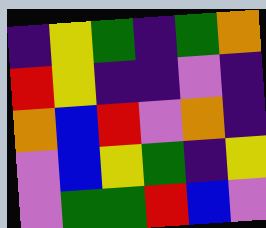[["indigo", "yellow", "green", "indigo", "green", "orange"], ["red", "yellow", "indigo", "indigo", "violet", "indigo"], ["orange", "blue", "red", "violet", "orange", "indigo"], ["violet", "blue", "yellow", "green", "indigo", "yellow"], ["violet", "green", "green", "red", "blue", "violet"]]